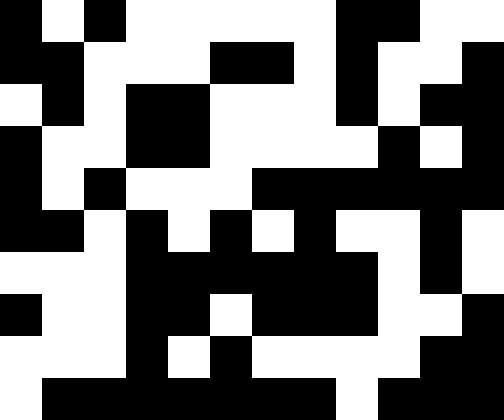[["black", "white", "black", "white", "white", "white", "white", "white", "black", "black", "white", "white"], ["black", "black", "white", "white", "white", "black", "black", "white", "black", "white", "white", "black"], ["white", "black", "white", "black", "black", "white", "white", "white", "black", "white", "black", "black"], ["black", "white", "white", "black", "black", "white", "white", "white", "white", "black", "white", "black"], ["black", "white", "black", "white", "white", "white", "black", "black", "black", "black", "black", "black"], ["black", "black", "white", "black", "white", "black", "white", "black", "white", "white", "black", "white"], ["white", "white", "white", "black", "black", "black", "black", "black", "black", "white", "black", "white"], ["black", "white", "white", "black", "black", "white", "black", "black", "black", "white", "white", "black"], ["white", "white", "white", "black", "white", "black", "white", "white", "white", "white", "black", "black"], ["white", "black", "black", "black", "black", "black", "black", "black", "white", "black", "black", "black"]]